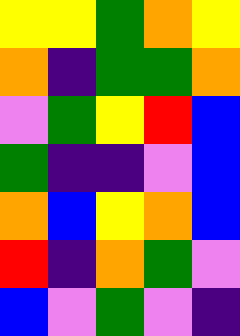[["yellow", "yellow", "green", "orange", "yellow"], ["orange", "indigo", "green", "green", "orange"], ["violet", "green", "yellow", "red", "blue"], ["green", "indigo", "indigo", "violet", "blue"], ["orange", "blue", "yellow", "orange", "blue"], ["red", "indigo", "orange", "green", "violet"], ["blue", "violet", "green", "violet", "indigo"]]